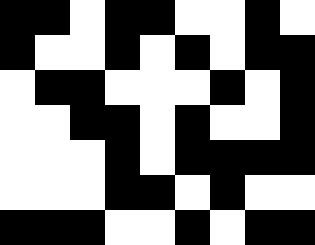[["black", "black", "white", "black", "black", "white", "white", "black", "white"], ["black", "white", "white", "black", "white", "black", "white", "black", "black"], ["white", "black", "black", "white", "white", "white", "black", "white", "black"], ["white", "white", "black", "black", "white", "black", "white", "white", "black"], ["white", "white", "white", "black", "white", "black", "black", "black", "black"], ["white", "white", "white", "black", "black", "white", "black", "white", "white"], ["black", "black", "black", "white", "white", "black", "white", "black", "black"]]